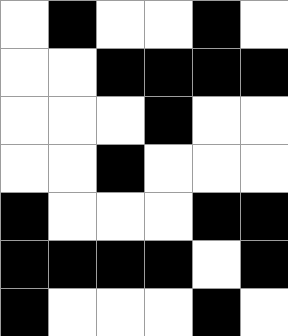[["white", "black", "white", "white", "black", "white"], ["white", "white", "black", "black", "black", "black"], ["white", "white", "white", "black", "white", "white"], ["white", "white", "black", "white", "white", "white"], ["black", "white", "white", "white", "black", "black"], ["black", "black", "black", "black", "white", "black"], ["black", "white", "white", "white", "black", "white"]]